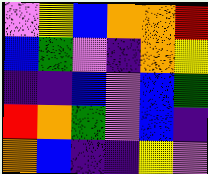[["violet", "yellow", "blue", "orange", "orange", "red"], ["blue", "green", "violet", "indigo", "orange", "yellow"], ["indigo", "indigo", "blue", "violet", "blue", "green"], ["red", "orange", "green", "violet", "blue", "indigo"], ["orange", "blue", "indigo", "indigo", "yellow", "violet"]]